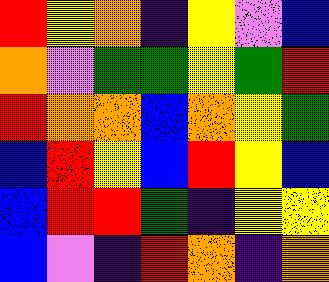[["red", "yellow", "orange", "indigo", "yellow", "violet", "blue"], ["orange", "violet", "green", "green", "yellow", "green", "red"], ["red", "orange", "orange", "blue", "orange", "yellow", "green"], ["blue", "red", "yellow", "blue", "red", "yellow", "blue"], ["blue", "red", "red", "green", "indigo", "yellow", "yellow"], ["blue", "violet", "indigo", "red", "orange", "indigo", "orange"]]